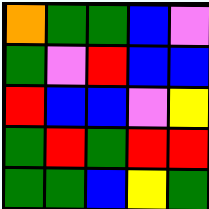[["orange", "green", "green", "blue", "violet"], ["green", "violet", "red", "blue", "blue"], ["red", "blue", "blue", "violet", "yellow"], ["green", "red", "green", "red", "red"], ["green", "green", "blue", "yellow", "green"]]